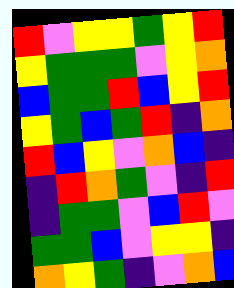[["red", "violet", "yellow", "yellow", "green", "yellow", "red"], ["yellow", "green", "green", "green", "violet", "yellow", "orange"], ["blue", "green", "green", "red", "blue", "yellow", "red"], ["yellow", "green", "blue", "green", "red", "indigo", "orange"], ["red", "blue", "yellow", "violet", "orange", "blue", "indigo"], ["indigo", "red", "orange", "green", "violet", "indigo", "red"], ["indigo", "green", "green", "violet", "blue", "red", "violet"], ["green", "green", "blue", "violet", "yellow", "yellow", "indigo"], ["orange", "yellow", "green", "indigo", "violet", "orange", "blue"]]